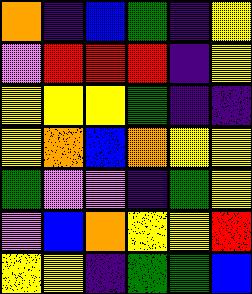[["orange", "indigo", "blue", "green", "indigo", "yellow"], ["violet", "red", "red", "red", "indigo", "yellow"], ["yellow", "yellow", "yellow", "green", "indigo", "indigo"], ["yellow", "orange", "blue", "orange", "yellow", "yellow"], ["green", "violet", "violet", "indigo", "green", "yellow"], ["violet", "blue", "orange", "yellow", "yellow", "red"], ["yellow", "yellow", "indigo", "green", "green", "blue"]]